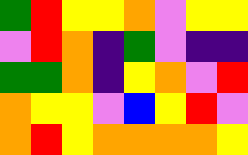[["green", "red", "yellow", "yellow", "orange", "violet", "yellow", "yellow"], ["violet", "red", "orange", "indigo", "green", "violet", "indigo", "indigo"], ["green", "green", "orange", "indigo", "yellow", "orange", "violet", "red"], ["orange", "yellow", "yellow", "violet", "blue", "yellow", "red", "violet"], ["orange", "red", "yellow", "orange", "orange", "orange", "orange", "yellow"]]